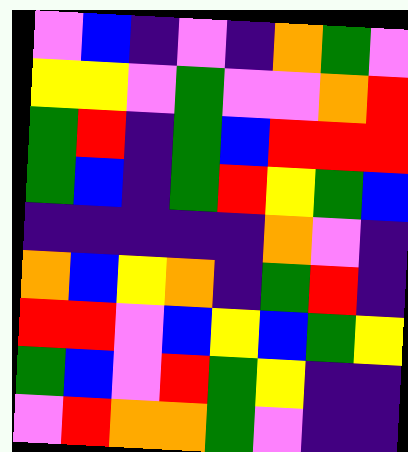[["violet", "blue", "indigo", "violet", "indigo", "orange", "green", "violet"], ["yellow", "yellow", "violet", "green", "violet", "violet", "orange", "red"], ["green", "red", "indigo", "green", "blue", "red", "red", "red"], ["green", "blue", "indigo", "green", "red", "yellow", "green", "blue"], ["indigo", "indigo", "indigo", "indigo", "indigo", "orange", "violet", "indigo"], ["orange", "blue", "yellow", "orange", "indigo", "green", "red", "indigo"], ["red", "red", "violet", "blue", "yellow", "blue", "green", "yellow"], ["green", "blue", "violet", "red", "green", "yellow", "indigo", "indigo"], ["violet", "red", "orange", "orange", "green", "violet", "indigo", "indigo"]]